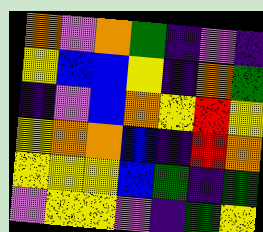[["orange", "violet", "orange", "green", "indigo", "violet", "indigo"], ["yellow", "blue", "blue", "yellow", "indigo", "orange", "green"], ["indigo", "violet", "blue", "orange", "yellow", "red", "yellow"], ["yellow", "orange", "orange", "blue", "indigo", "red", "orange"], ["yellow", "yellow", "yellow", "blue", "green", "indigo", "green"], ["violet", "yellow", "yellow", "violet", "indigo", "green", "yellow"]]